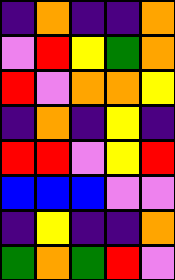[["indigo", "orange", "indigo", "indigo", "orange"], ["violet", "red", "yellow", "green", "orange"], ["red", "violet", "orange", "orange", "yellow"], ["indigo", "orange", "indigo", "yellow", "indigo"], ["red", "red", "violet", "yellow", "red"], ["blue", "blue", "blue", "violet", "violet"], ["indigo", "yellow", "indigo", "indigo", "orange"], ["green", "orange", "green", "red", "violet"]]